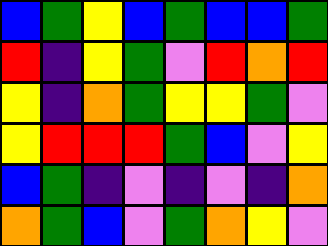[["blue", "green", "yellow", "blue", "green", "blue", "blue", "green"], ["red", "indigo", "yellow", "green", "violet", "red", "orange", "red"], ["yellow", "indigo", "orange", "green", "yellow", "yellow", "green", "violet"], ["yellow", "red", "red", "red", "green", "blue", "violet", "yellow"], ["blue", "green", "indigo", "violet", "indigo", "violet", "indigo", "orange"], ["orange", "green", "blue", "violet", "green", "orange", "yellow", "violet"]]